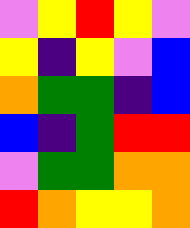[["violet", "yellow", "red", "yellow", "violet"], ["yellow", "indigo", "yellow", "violet", "blue"], ["orange", "green", "green", "indigo", "blue"], ["blue", "indigo", "green", "red", "red"], ["violet", "green", "green", "orange", "orange"], ["red", "orange", "yellow", "yellow", "orange"]]